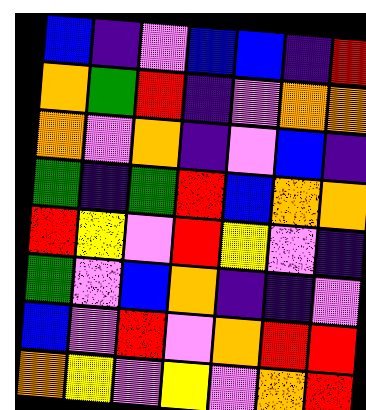[["blue", "indigo", "violet", "blue", "blue", "indigo", "red"], ["orange", "green", "red", "indigo", "violet", "orange", "orange"], ["orange", "violet", "orange", "indigo", "violet", "blue", "indigo"], ["green", "indigo", "green", "red", "blue", "orange", "orange"], ["red", "yellow", "violet", "red", "yellow", "violet", "indigo"], ["green", "violet", "blue", "orange", "indigo", "indigo", "violet"], ["blue", "violet", "red", "violet", "orange", "red", "red"], ["orange", "yellow", "violet", "yellow", "violet", "orange", "red"]]